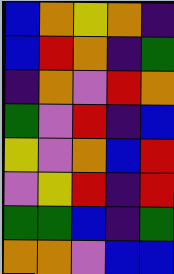[["blue", "orange", "yellow", "orange", "indigo"], ["blue", "red", "orange", "indigo", "green"], ["indigo", "orange", "violet", "red", "orange"], ["green", "violet", "red", "indigo", "blue"], ["yellow", "violet", "orange", "blue", "red"], ["violet", "yellow", "red", "indigo", "red"], ["green", "green", "blue", "indigo", "green"], ["orange", "orange", "violet", "blue", "blue"]]